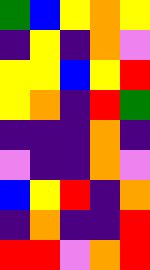[["green", "blue", "yellow", "orange", "yellow"], ["indigo", "yellow", "indigo", "orange", "violet"], ["yellow", "yellow", "blue", "yellow", "red"], ["yellow", "orange", "indigo", "red", "green"], ["indigo", "indigo", "indigo", "orange", "indigo"], ["violet", "indigo", "indigo", "orange", "violet"], ["blue", "yellow", "red", "indigo", "orange"], ["indigo", "orange", "indigo", "indigo", "red"], ["red", "red", "violet", "orange", "red"]]